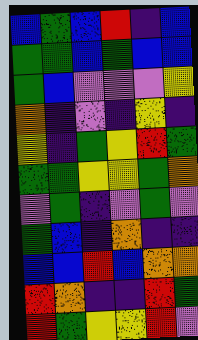[["blue", "green", "blue", "red", "indigo", "blue"], ["green", "green", "blue", "green", "blue", "blue"], ["green", "blue", "violet", "violet", "violet", "yellow"], ["orange", "indigo", "violet", "indigo", "yellow", "indigo"], ["yellow", "indigo", "green", "yellow", "red", "green"], ["green", "green", "yellow", "yellow", "green", "orange"], ["violet", "green", "indigo", "violet", "green", "violet"], ["green", "blue", "indigo", "orange", "indigo", "indigo"], ["blue", "blue", "red", "blue", "orange", "orange"], ["red", "orange", "indigo", "indigo", "red", "green"], ["red", "green", "yellow", "yellow", "red", "violet"]]